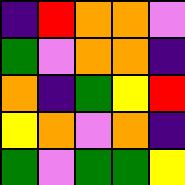[["indigo", "red", "orange", "orange", "violet"], ["green", "violet", "orange", "orange", "indigo"], ["orange", "indigo", "green", "yellow", "red"], ["yellow", "orange", "violet", "orange", "indigo"], ["green", "violet", "green", "green", "yellow"]]